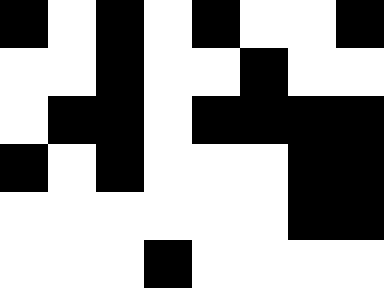[["black", "white", "black", "white", "black", "white", "white", "black"], ["white", "white", "black", "white", "white", "black", "white", "white"], ["white", "black", "black", "white", "black", "black", "black", "black"], ["black", "white", "black", "white", "white", "white", "black", "black"], ["white", "white", "white", "white", "white", "white", "black", "black"], ["white", "white", "white", "black", "white", "white", "white", "white"]]